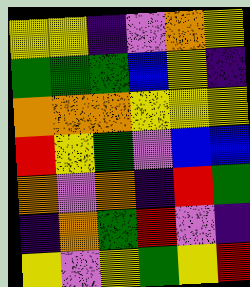[["yellow", "yellow", "indigo", "violet", "orange", "yellow"], ["green", "green", "green", "blue", "yellow", "indigo"], ["orange", "orange", "orange", "yellow", "yellow", "yellow"], ["red", "yellow", "green", "violet", "blue", "blue"], ["orange", "violet", "orange", "indigo", "red", "green"], ["indigo", "orange", "green", "red", "violet", "indigo"], ["yellow", "violet", "yellow", "green", "yellow", "red"]]